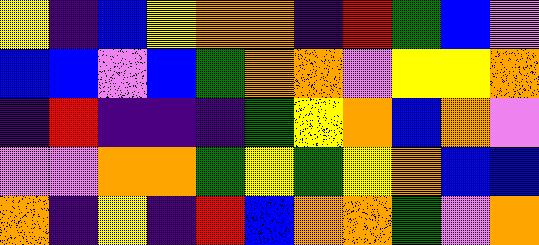[["yellow", "indigo", "blue", "yellow", "orange", "orange", "indigo", "red", "green", "blue", "violet"], ["blue", "blue", "violet", "blue", "green", "orange", "orange", "violet", "yellow", "yellow", "orange"], ["indigo", "red", "indigo", "indigo", "indigo", "green", "yellow", "orange", "blue", "orange", "violet"], ["violet", "violet", "orange", "orange", "green", "yellow", "green", "yellow", "orange", "blue", "blue"], ["orange", "indigo", "yellow", "indigo", "red", "blue", "orange", "orange", "green", "violet", "orange"]]